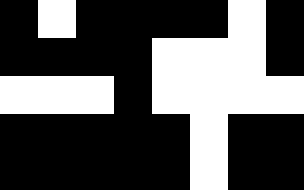[["black", "white", "black", "black", "black", "black", "white", "black"], ["black", "black", "black", "black", "white", "white", "white", "black"], ["white", "white", "white", "black", "white", "white", "white", "white"], ["black", "black", "black", "black", "black", "white", "black", "black"], ["black", "black", "black", "black", "black", "white", "black", "black"]]